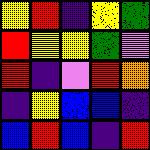[["yellow", "red", "indigo", "yellow", "green"], ["red", "yellow", "yellow", "green", "violet"], ["red", "indigo", "violet", "red", "orange"], ["indigo", "yellow", "blue", "blue", "indigo"], ["blue", "red", "blue", "indigo", "red"]]